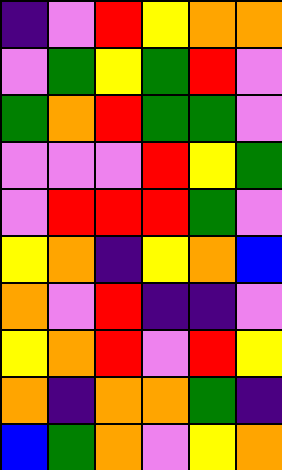[["indigo", "violet", "red", "yellow", "orange", "orange"], ["violet", "green", "yellow", "green", "red", "violet"], ["green", "orange", "red", "green", "green", "violet"], ["violet", "violet", "violet", "red", "yellow", "green"], ["violet", "red", "red", "red", "green", "violet"], ["yellow", "orange", "indigo", "yellow", "orange", "blue"], ["orange", "violet", "red", "indigo", "indigo", "violet"], ["yellow", "orange", "red", "violet", "red", "yellow"], ["orange", "indigo", "orange", "orange", "green", "indigo"], ["blue", "green", "orange", "violet", "yellow", "orange"]]